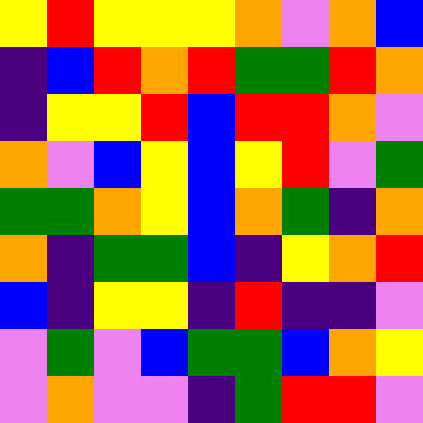[["yellow", "red", "yellow", "yellow", "yellow", "orange", "violet", "orange", "blue"], ["indigo", "blue", "red", "orange", "red", "green", "green", "red", "orange"], ["indigo", "yellow", "yellow", "red", "blue", "red", "red", "orange", "violet"], ["orange", "violet", "blue", "yellow", "blue", "yellow", "red", "violet", "green"], ["green", "green", "orange", "yellow", "blue", "orange", "green", "indigo", "orange"], ["orange", "indigo", "green", "green", "blue", "indigo", "yellow", "orange", "red"], ["blue", "indigo", "yellow", "yellow", "indigo", "red", "indigo", "indigo", "violet"], ["violet", "green", "violet", "blue", "green", "green", "blue", "orange", "yellow"], ["violet", "orange", "violet", "violet", "indigo", "green", "red", "red", "violet"]]